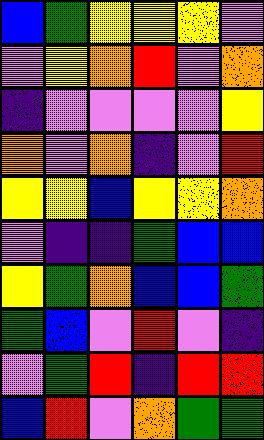[["blue", "green", "yellow", "yellow", "yellow", "violet"], ["violet", "yellow", "orange", "red", "violet", "orange"], ["indigo", "violet", "violet", "violet", "violet", "yellow"], ["orange", "violet", "orange", "indigo", "violet", "red"], ["yellow", "yellow", "blue", "yellow", "yellow", "orange"], ["violet", "indigo", "indigo", "green", "blue", "blue"], ["yellow", "green", "orange", "blue", "blue", "green"], ["green", "blue", "violet", "red", "violet", "indigo"], ["violet", "green", "red", "indigo", "red", "red"], ["blue", "red", "violet", "orange", "green", "green"]]